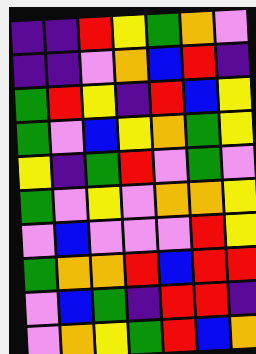[["indigo", "indigo", "red", "yellow", "green", "orange", "violet"], ["indigo", "indigo", "violet", "orange", "blue", "red", "indigo"], ["green", "red", "yellow", "indigo", "red", "blue", "yellow"], ["green", "violet", "blue", "yellow", "orange", "green", "yellow"], ["yellow", "indigo", "green", "red", "violet", "green", "violet"], ["green", "violet", "yellow", "violet", "orange", "orange", "yellow"], ["violet", "blue", "violet", "violet", "violet", "red", "yellow"], ["green", "orange", "orange", "red", "blue", "red", "red"], ["violet", "blue", "green", "indigo", "red", "red", "indigo"], ["violet", "orange", "yellow", "green", "red", "blue", "orange"]]